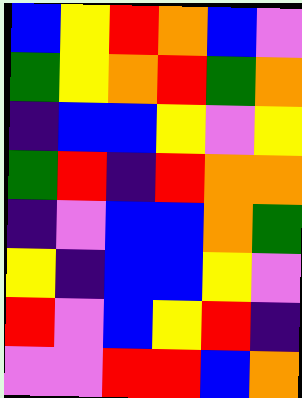[["blue", "yellow", "red", "orange", "blue", "violet"], ["green", "yellow", "orange", "red", "green", "orange"], ["indigo", "blue", "blue", "yellow", "violet", "yellow"], ["green", "red", "indigo", "red", "orange", "orange"], ["indigo", "violet", "blue", "blue", "orange", "green"], ["yellow", "indigo", "blue", "blue", "yellow", "violet"], ["red", "violet", "blue", "yellow", "red", "indigo"], ["violet", "violet", "red", "red", "blue", "orange"]]